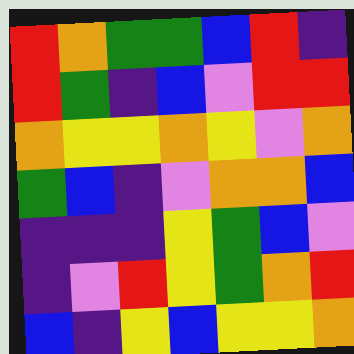[["red", "orange", "green", "green", "blue", "red", "indigo"], ["red", "green", "indigo", "blue", "violet", "red", "red"], ["orange", "yellow", "yellow", "orange", "yellow", "violet", "orange"], ["green", "blue", "indigo", "violet", "orange", "orange", "blue"], ["indigo", "indigo", "indigo", "yellow", "green", "blue", "violet"], ["indigo", "violet", "red", "yellow", "green", "orange", "red"], ["blue", "indigo", "yellow", "blue", "yellow", "yellow", "orange"]]